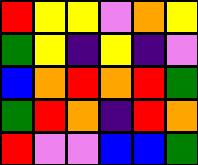[["red", "yellow", "yellow", "violet", "orange", "yellow"], ["green", "yellow", "indigo", "yellow", "indigo", "violet"], ["blue", "orange", "red", "orange", "red", "green"], ["green", "red", "orange", "indigo", "red", "orange"], ["red", "violet", "violet", "blue", "blue", "green"]]